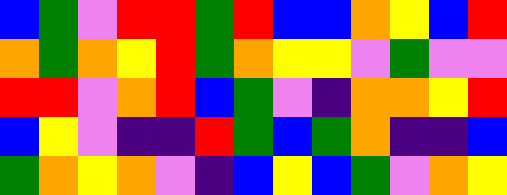[["blue", "green", "violet", "red", "red", "green", "red", "blue", "blue", "orange", "yellow", "blue", "red"], ["orange", "green", "orange", "yellow", "red", "green", "orange", "yellow", "yellow", "violet", "green", "violet", "violet"], ["red", "red", "violet", "orange", "red", "blue", "green", "violet", "indigo", "orange", "orange", "yellow", "red"], ["blue", "yellow", "violet", "indigo", "indigo", "red", "green", "blue", "green", "orange", "indigo", "indigo", "blue"], ["green", "orange", "yellow", "orange", "violet", "indigo", "blue", "yellow", "blue", "green", "violet", "orange", "yellow"]]